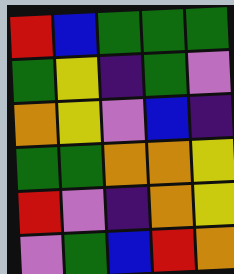[["red", "blue", "green", "green", "green"], ["green", "yellow", "indigo", "green", "violet"], ["orange", "yellow", "violet", "blue", "indigo"], ["green", "green", "orange", "orange", "yellow"], ["red", "violet", "indigo", "orange", "yellow"], ["violet", "green", "blue", "red", "orange"]]